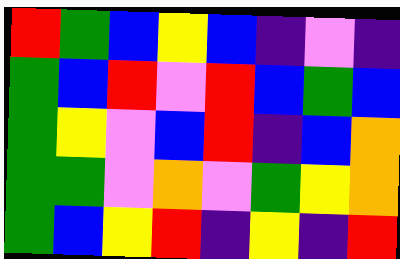[["red", "green", "blue", "yellow", "blue", "indigo", "violet", "indigo"], ["green", "blue", "red", "violet", "red", "blue", "green", "blue"], ["green", "yellow", "violet", "blue", "red", "indigo", "blue", "orange"], ["green", "green", "violet", "orange", "violet", "green", "yellow", "orange"], ["green", "blue", "yellow", "red", "indigo", "yellow", "indigo", "red"]]